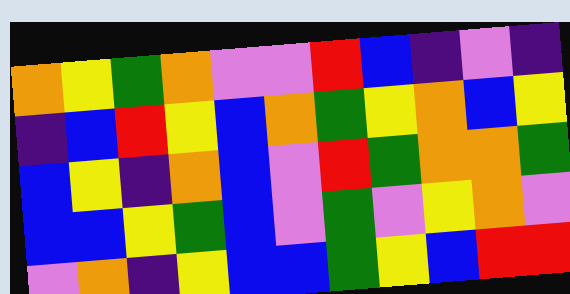[["orange", "yellow", "green", "orange", "violet", "violet", "red", "blue", "indigo", "violet", "indigo"], ["indigo", "blue", "red", "yellow", "blue", "orange", "green", "yellow", "orange", "blue", "yellow"], ["blue", "yellow", "indigo", "orange", "blue", "violet", "red", "green", "orange", "orange", "green"], ["blue", "blue", "yellow", "green", "blue", "violet", "green", "violet", "yellow", "orange", "violet"], ["violet", "orange", "indigo", "yellow", "blue", "blue", "green", "yellow", "blue", "red", "red"]]